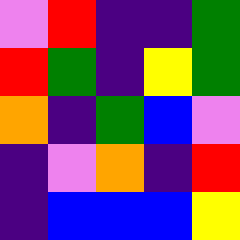[["violet", "red", "indigo", "indigo", "green"], ["red", "green", "indigo", "yellow", "green"], ["orange", "indigo", "green", "blue", "violet"], ["indigo", "violet", "orange", "indigo", "red"], ["indigo", "blue", "blue", "blue", "yellow"]]